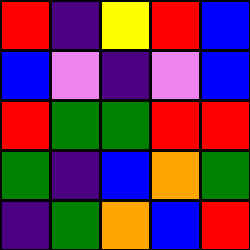[["red", "indigo", "yellow", "red", "blue"], ["blue", "violet", "indigo", "violet", "blue"], ["red", "green", "green", "red", "red"], ["green", "indigo", "blue", "orange", "green"], ["indigo", "green", "orange", "blue", "red"]]